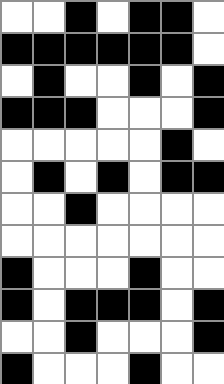[["white", "white", "black", "white", "black", "black", "white"], ["black", "black", "black", "black", "black", "black", "white"], ["white", "black", "white", "white", "black", "white", "black"], ["black", "black", "black", "white", "white", "white", "black"], ["white", "white", "white", "white", "white", "black", "white"], ["white", "black", "white", "black", "white", "black", "black"], ["white", "white", "black", "white", "white", "white", "white"], ["white", "white", "white", "white", "white", "white", "white"], ["black", "white", "white", "white", "black", "white", "white"], ["black", "white", "black", "black", "black", "white", "black"], ["white", "white", "black", "white", "white", "white", "black"], ["black", "white", "white", "white", "black", "white", "white"]]